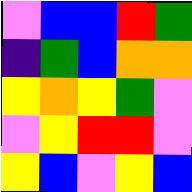[["violet", "blue", "blue", "red", "green"], ["indigo", "green", "blue", "orange", "orange"], ["yellow", "orange", "yellow", "green", "violet"], ["violet", "yellow", "red", "red", "violet"], ["yellow", "blue", "violet", "yellow", "blue"]]